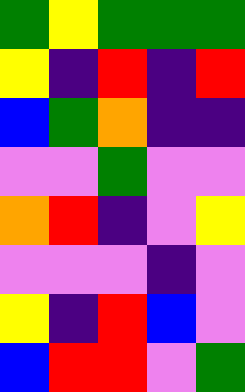[["green", "yellow", "green", "green", "green"], ["yellow", "indigo", "red", "indigo", "red"], ["blue", "green", "orange", "indigo", "indigo"], ["violet", "violet", "green", "violet", "violet"], ["orange", "red", "indigo", "violet", "yellow"], ["violet", "violet", "violet", "indigo", "violet"], ["yellow", "indigo", "red", "blue", "violet"], ["blue", "red", "red", "violet", "green"]]